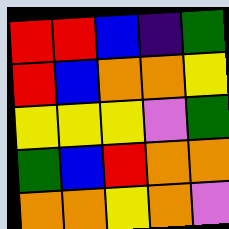[["red", "red", "blue", "indigo", "green"], ["red", "blue", "orange", "orange", "yellow"], ["yellow", "yellow", "yellow", "violet", "green"], ["green", "blue", "red", "orange", "orange"], ["orange", "orange", "yellow", "orange", "violet"]]